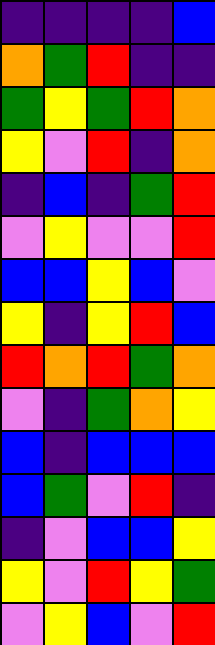[["indigo", "indigo", "indigo", "indigo", "blue"], ["orange", "green", "red", "indigo", "indigo"], ["green", "yellow", "green", "red", "orange"], ["yellow", "violet", "red", "indigo", "orange"], ["indigo", "blue", "indigo", "green", "red"], ["violet", "yellow", "violet", "violet", "red"], ["blue", "blue", "yellow", "blue", "violet"], ["yellow", "indigo", "yellow", "red", "blue"], ["red", "orange", "red", "green", "orange"], ["violet", "indigo", "green", "orange", "yellow"], ["blue", "indigo", "blue", "blue", "blue"], ["blue", "green", "violet", "red", "indigo"], ["indigo", "violet", "blue", "blue", "yellow"], ["yellow", "violet", "red", "yellow", "green"], ["violet", "yellow", "blue", "violet", "red"]]